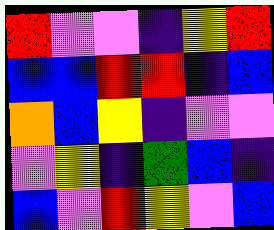[["red", "violet", "violet", "indigo", "yellow", "red"], ["blue", "blue", "red", "red", "indigo", "blue"], ["orange", "blue", "yellow", "indigo", "violet", "violet"], ["violet", "yellow", "indigo", "green", "blue", "indigo"], ["blue", "violet", "red", "yellow", "violet", "blue"]]